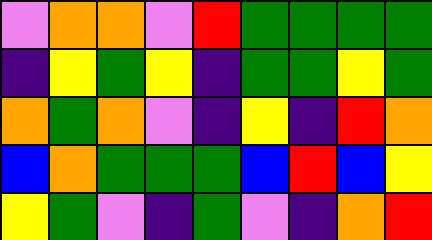[["violet", "orange", "orange", "violet", "red", "green", "green", "green", "green"], ["indigo", "yellow", "green", "yellow", "indigo", "green", "green", "yellow", "green"], ["orange", "green", "orange", "violet", "indigo", "yellow", "indigo", "red", "orange"], ["blue", "orange", "green", "green", "green", "blue", "red", "blue", "yellow"], ["yellow", "green", "violet", "indigo", "green", "violet", "indigo", "orange", "red"]]